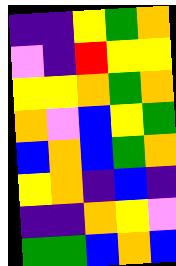[["indigo", "indigo", "yellow", "green", "orange"], ["violet", "indigo", "red", "yellow", "yellow"], ["yellow", "yellow", "orange", "green", "orange"], ["orange", "violet", "blue", "yellow", "green"], ["blue", "orange", "blue", "green", "orange"], ["yellow", "orange", "indigo", "blue", "indigo"], ["indigo", "indigo", "orange", "yellow", "violet"], ["green", "green", "blue", "orange", "blue"]]